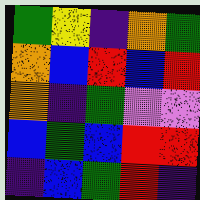[["green", "yellow", "indigo", "orange", "green"], ["orange", "blue", "red", "blue", "red"], ["orange", "indigo", "green", "violet", "violet"], ["blue", "green", "blue", "red", "red"], ["indigo", "blue", "green", "red", "indigo"]]